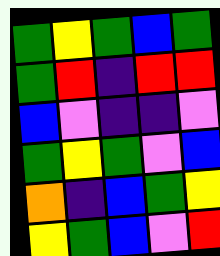[["green", "yellow", "green", "blue", "green"], ["green", "red", "indigo", "red", "red"], ["blue", "violet", "indigo", "indigo", "violet"], ["green", "yellow", "green", "violet", "blue"], ["orange", "indigo", "blue", "green", "yellow"], ["yellow", "green", "blue", "violet", "red"]]